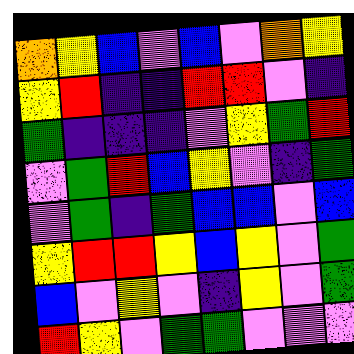[["orange", "yellow", "blue", "violet", "blue", "violet", "orange", "yellow"], ["yellow", "red", "indigo", "indigo", "red", "red", "violet", "indigo"], ["green", "indigo", "indigo", "indigo", "violet", "yellow", "green", "red"], ["violet", "green", "red", "blue", "yellow", "violet", "indigo", "green"], ["violet", "green", "indigo", "green", "blue", "blue", "violet", "blue"], ["yellow", "red", "red", "yellow", "blue", "yellow", "violet", "green"], ["blue", "violet", "yellow", "violet", "indigo", "yellow", "violet", "green"], ["red", "yellow", "violet", "green", "green", "violet", "violet", "violet"]]